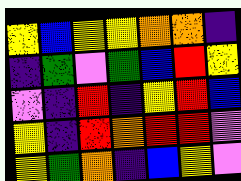[["yellow", "blue", "yellow", "yellow", "orange", "orange", "indigo"], ["indigo", "green", "violet", "green", "blue", "red", "yellow"], ["violet", "indigo", "red", "indigo", "yellow", "red", "blue"], ["yellow", "indigo", "red", "orange", "red", "red", "violet"], ["yellow", "green", "orange", "indigo", "blue", "yellow", "violet"]]